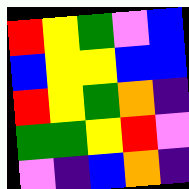[["red", "yellow", "green", "violet", "blue"], ["blue", "yellow", "yellow", "blue", "blue"], ["red", "yellow", "green", "orange", "indigo"], ["green", "green", "yellow", "red", "violet"], ["violet", "indigo", "blue", "orange", "indigo"]]